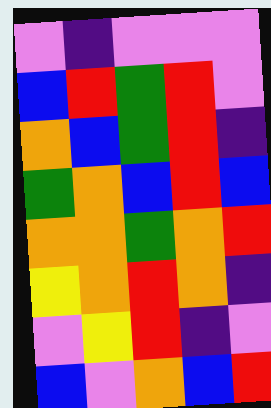[["violet", "indigo", "violet", "violet", "violet"], ["blue", "red", "green", "red", "violet"], ["orange", "blue", "green", "red", "indigo"], ["green", "orange", "blue", "red", "blue"], ["orange", "orange", "green", "orange", "red"], ["yellow", "orange", "red", "orange", "indigo"], ["violet", "yellow", "red", "indigo", "violet"], ["blue", "violet", "orange", "blue", "red"]]